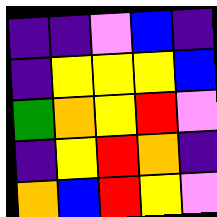[["indigo", "indigo", "violet", "blue", "indigo"], ["indigo", "yellow", "yellow", "yellow", "blue"], ["green", "orange", "yellow", "red", "violet"], ["indigo", "yellow", "red", "orange", "indigo"], ["orange", "blue", "red", "yellow", "violet"]]